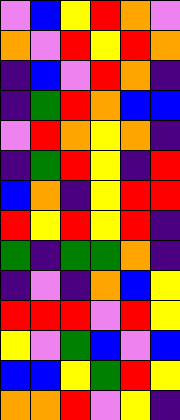[["violet", "blue", "yellow", "red", "orange", "violet"], ["orange", "violet", "red", "yellow", "red", "orange"], ["indigo", "blue", "violet", "red", "orange", "indigo"], ["indigo", "green", "red", "orange", "blue", "blue"], ["violet", "red", "orange", "yellow", "orange", "indigo"], ["indigo", "green", "red", "yellow", "indigo", "red"], ["blue", "orange", "indigo", "yellow", "red", "red"], ["red", "yellow", "red", "yellow", "red", "indigo"], ["green", "indigo", "green", "green", "orange", "indigo"], ["indigo", "violet", "indigo", "orange", "blue", "yellow"], ["red", "red", "red", "violet", "red", "yellow"], ["yellow", "violet", "green", "blue", "violet", "blue"], ["blue", "blue", "yellow", "green", "red", "yellow"], ["orange", "orange", "red", "violet", "yellow", "indigo"]]